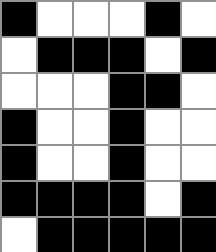[["black", "white", "white", "white", "black", "white"], ["white", "black", "black", "black", "white", "black"], ["white", "white", "white", "black", "black", "white"], ["black", "white", "white", "black", "white", "white"], ["black", "white", "white", "black", "white", "white"], ["black", "black", "black", "black", "white", "black"], ["white", "black", "black", "black", "black", "black"]]